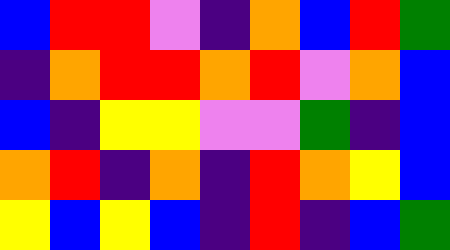[["blue", "red", "red", "violet", "indigo", "orange", "blue", "red", "green"], ["indigo", "orange", "red", "red", "orange", "red", "violet", "orange", "blue"], ["blue", "indigo", "yellow", "yellow", "violet", "violet", "green", "indigo", "blue"], ["orange", "red", "indigo", "orange", "indigo", "red", "orange", "yellow", "blue"], ["yellow", "blue", "yellow", "blue", "indigo", "red", "indigo", "blue", "green"]]